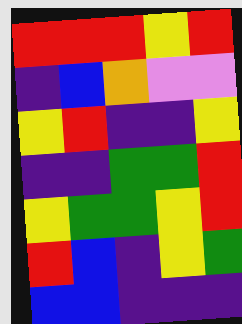[["red", "red", "red", "yellow", "red"], ["indigo", "blue", "orange", "violet", "violet"], ["yellow", "red", "indigo", "indigo", "yellow"], ["indigo", "indigo", "green", "green", "red"], ["yellow", "green", "green", "yellow", "red"], ["red", "blue", "indigo", "yellow", "green"], ["blue", "blue", "indigo", "indigo", "indigo"]]